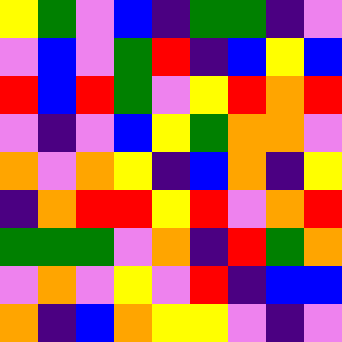[["yellow", "green", "violet", "blue", "indigo", "green", "green", "indigo", "violet"], ["violet", "blue", "violet", "green", "red", "indigo", "blue", "yellow", "blue"], ["red", "blue", "red", "green", "violet", "yellow", "red", "orange", "red"], ["violet", "indigo", "violet", "blue", "yellow", "green", "orange", "orange", "violet"], ["orange", "violet", "orange", "yellow", "indigo", "blue", "orange", "indigo", "yellow"], ["indigo", "orange", "red", "red", "yellow", "red", "violet", "orange", "red"], ["green", "green", "green", "violet", "orange", "indigo", "red", "green", "orange"], ["violet", "orange", "violet", "yellow", "violet", "red", "indigo", "blue", "blue"], ["orange", "indigo", "blue", "orange", "yellow", "yellow", "violet", "indigo", "violet"]]